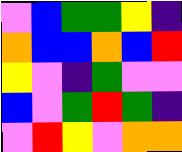[["violet", "blue", "green", "green", "yellow", "indigo"], ["orange", "blue", "blue", "orange", "blue", "red"], ["yellow", "violet", "indigo", "green", "violet", "violet"], ["blue", "violet", "green", "red", "green", "indigo"], ["violet", "red", "yellow", "violet", "orange", "orange"]]